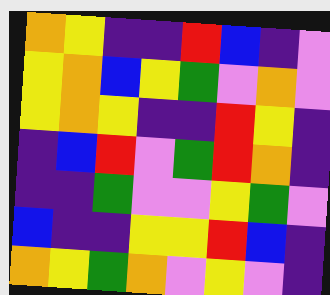[["orange", "yellow", "indigo", "indigo", "red", "blue", "indigo", "violet"], ["yellow", "orange", "blue", "yellow", "green", "violet", "orange", "violet"], ["yellow", "orange", "yellow", "indigo", "indigo", "red", "yellow", "indigo"], ["indigo", "blue", "red", "violet", "green", "red", "orange", "indigo"], ["indigo", "indigo", "green", "violet", "violet", "yellow", "green", "violet"], ["blue", "indigo", "indigo", "yellow", "yellow", "red", "blue", "indigo"], ["orange", "yellow", "green", "orange", "violet", "yellow", "violet", "indigo"]]